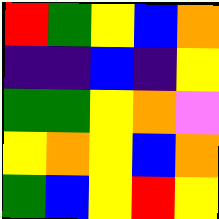[["red", "green", "yellow", "blue", "orange"], ["indigo", "indigo", "blue", "indigo", "yellow"], ["green", "green", "yellow", "orange", "violet"], ["yellow", "orange", "yellow", "blue", "orange"], ["green", "blue", "yellow", "red", "yellow"]]